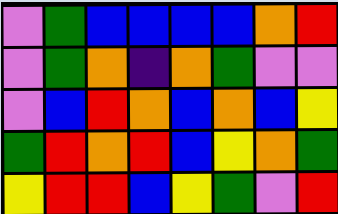[["violet", "green", "blue", "blue", "blue", "blue", "orange", "red"], ["violet", "green", "orange", "indigo", "orange", "green", "violet", "violet"], ["violet", "blue", "red", "orange", "blue", "orange", "blue", "yellow"], ["green", "red", "orange", "red", "blue", "yellow", "orange", "green"], ["yellow", "red", "red", "blue", "yellow", "green", "violet", "red"]]